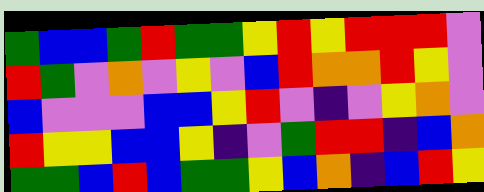[["green", "blue", "blue", "green", "red", "green", "green", "yellow", "red", "yellow", "red", "red", "red", "violet"], ["red", "green", "violet", "orange", "violet", "yellow", "violet", "blue", "red", "orange", "orange", "red", "yellow", "violet"], ["blue", "violet", "violet", "violet", "blue", "blue", "yellow", "red", "violet", "indigo", "violet", "yellow", "orange", "violet"], ["red", "yellow", "yellow", "blue", "blue", "yellow", "indigo", "violet", "green", "red", "red", "indigo", "blue", "orange"], ["green", "green", "blue", "red", "blue", "green", "green", "yellow", "blue", "orange", "indigo", "blue", "red", "yellow"]]